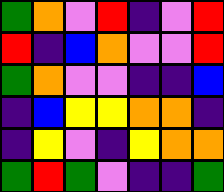[["green", "orange", "violet", "red", "indigo", "violet", "red"], ["red", "indigo", "blue", "orange", "violet", "violet", "red"], ["green", "orange", "violet", "violet", "indigo", "indigo", "blue"], ["indigo", "blue", "yellow", "yellow", "orange", "orange", "indigo"], ["indigo", "yellow", "violet", "indigo", "yellow", "orange", "orange"], ["green", "red", "green", "violet", "indigo", "indigo", "green"]]